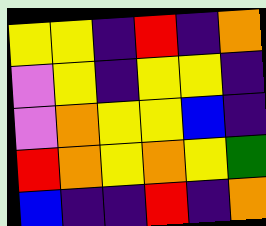[["yellow", "yellow", "indigo", "red", "indigo", "orange"], ["violet", "yellow", "indigo", "yellow", "yellow", "indigo"], ["violet", "orange", "yellow", "yellow", "blue", "indigo"], ["red", "orange", "yellow", "orange", "yellow", "green"], ["blue", "indigo", "indigo", "red", "indigo", "orange"]]